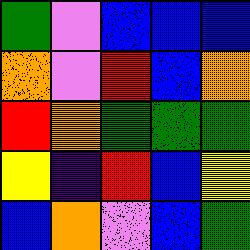[["green", "violet", "blue", "blue", "blue"], ["orange", "violet", "red", "blue", "orange"], ["red", "orange", "green", "green", "green"], ["yellow", "indigo", "red", "blue", "yellow"], ["blue", "orange", "violet", "blue", "green"]]